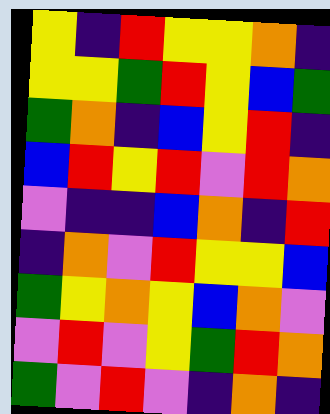[["yellow", "indigo", "red", "yellow", "yellow", "orange", "indigo"], ["yellow", "yellow", "green", "red", "yellow", "blue", "green"], ["green", "orange", "indigo", "blue", "yellow", "red", "indigo"], ["blue", "red", "yellow", "red", "violet", "red", "orange"], ["violet", "indigo", "indigo", "blue", "orange", "indigo", "red"], ["indigo", "orange", "violet", "red", "yellow", "yellow", "blue"], ["green", "yellow", "orange", "yellow", "blue", "orange", "violet"], ["violet", "red", "violet", "yellow", "green", "red", "orange"], ["green", "violet", "red", "violet", "indigo", "orange", "indigo"]]